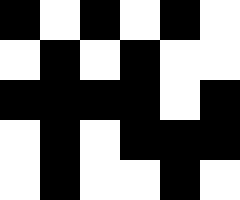[["black", "white", "black", "white", "black", "white"], ["white", "black", "white", "black", "white", "white"], ["black", "black", "black", "black", "white", "black"], ["white", "black", "white", "black", "black", "black"], ["white", "black", "white", "white", "black", "white"]]